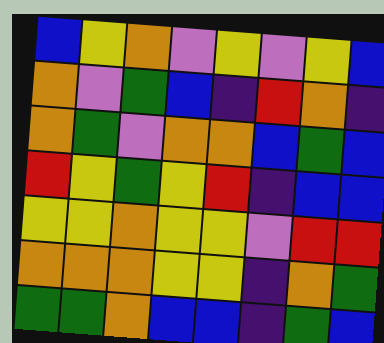[["blue", "yellow", "orange", "violet", "yellow", "violet", "yellow", "blue"], ["orange", "violet", "green", "blue", "indigo", "red", "orange", "indigo"], ["orange", "green", "violet", "orange", "orange", "blue", "green", "blue"], ["red", "yellow", "green", "yellow", "red", "indigo", "blue", "blue"], ["yellow", "yellow", "orange", "yellow", "yellow", "violet", "red", "red"], ["orange", "orange", "orange", "yellow", "yellow", "indigo", "orange", "green"], ["green", "green", "orange", "blue", "blue", "indigo", "green", "blue"]]